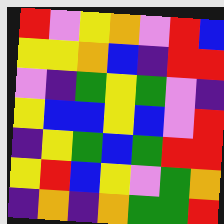[["red", "violet", "yellow", "orange", "violet", "red", "blue"], ["yellow", "yellow", "orange", "blue", "indigo", "red", "red"], ["violet", "indigo", "green", "yellow", "green", "violet", "indigo"], ["yellow", "blue", "blue", "yellow", "blue", "violet", "red"], ["indigo", "yellow", "green", "blue", "green", "red", "red"], ["yellow", "red", "blue", "yellow", "violet", "green", "orange"], ["indigo", "orange", "indigo", "orange", "green", "green", "red"]]